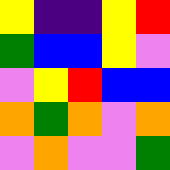[["yellow", "indigo", "indigo", "yellow", "red"], ["green", "blue", "blue", "yellow", "violet"], ["violet", "yellow", "red", "blue", "blue"], ["orange", "green", "orange", "violet", "orange"], ["violet", "orange", "violet", "violet", "green"]]